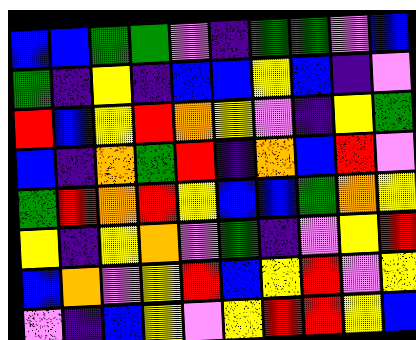[["blue", "blue", "green", "green", "violet", "indigo", "green", "green", "violet", "blue"], ["green", "indigo", "yellow", "indigo", "blue", "blue", "yellow", "blue", "indigo", "violet"], ["red", "blue", "yellow", "red", "orange", "yellow", "violet", "indigo", "yellow", "green"], ["blue", "indigo", "orange", "green", "red", "indigo", "orange", "blue", "red", "violet"], ["green", "red", "orange", "red", "yellow", "blue", "blue", "green", "orange", "yellow"], ["yellow", "indigo", "yellow", "orange", "violet", "green", "indigo", "violet", "yellow", "red"], ["blue", "orange", "violet", "yellow", "red", "blue", "yellow", "red", "violet", "yellow"], ["violet", "indigo", "blue", "yellow", "violet", "yellow", "red", "red", "yellow", "blue"]]